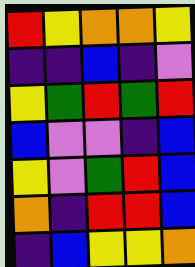[["red", "yellow", "orange", "orange", "yellow"], ["indigo", "indigo", "blue", "indigo", "violet"], ["yellow", "green", "red", "green", "red"], ["blue", "violet", "violet", "indigo", "blue"], ["yellow", "violet", "green", "red", "blue"], ["orange", "indigo", "red", "red", "blue"], ["indigo", "blue", "yellow", "yellow", "orange"]]